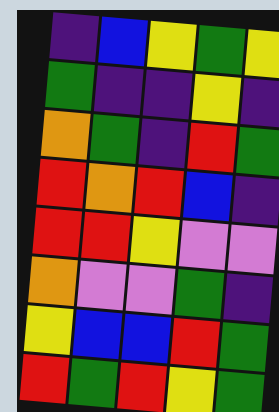[["indigo", "blue", "yellow", "green", "yellow"], ["green", "indigo", "indigo", "yellow", "indigo"], ["orange", "green", "indigo", "red", "green"], ["red", "orange", "red", "blue", "indigo"], ["red", "red", "yellow", "violet", "violet"], ["orange", "violet", "violet", "green", "indigo"], ["yellow", "blue", "blue", "red", "green"], ["red", "green", "red", "yellow", "green"]]